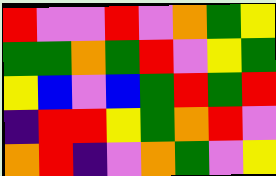[["red", "violet", "violet", "red", "violet", "orange", "green", "yellow"], ["green", "green", "orange", "green", "red", "violet", "yellow", "green"], ["yellow", "blue", "violet", "blue", "green", "red", "green", "red"], ["indigo", "red", "red", "yellow", "green", "orange", "red", "violet"], ["orange", "red", "indigo", "violet", "orange", "green", "violet", "yellow"]]